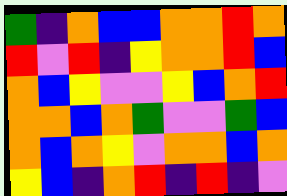[["green", "indigo", "orange", "blue", "blue", "orange", "orange", "red", "orange"], ["red", "violet", "red", "indigo", "yellow", "orange", "orange", "red", "blue"], ["orange", "blue", "yellow", "violet", "violet", "yellow", "blue", "orange", "red"], ["orange", "orange", "blue", "orange", "green", "violet", "violet", "green", "blue"], ["orange", "blue", "orange", "yellow", "violet", "orange", "orange", "blue", "orange"], ["yellow", "blue", "indigo", "orange", "red", "indigo", "red", "indigo", "violet"]]